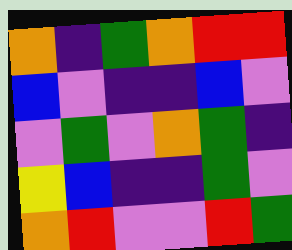[["orange", "indigo", "green", "orange", "red", "red"], ["blue", "violet", "indigo", "indigo", "blue", "violet"], ["violet", "green", "violet", "orange", "green", "indigo"], ["yellow", "blue", "indigo", "indigo", "green", "violet"], ["orange", "red", "violet", "violet", "red", "green"]]